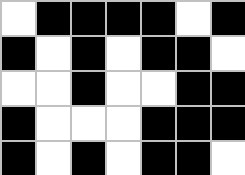[["white", "black", "black", "black", "black", "white", "black"], ["black", "white", "black", "white", "black", "black", "white"], ["white", "white", "black", "white", "white", "black", "black"], ["black", "white", "white", "white", "black", "black", "black"], ["black", "white", "black", "white", "black", "black", "white"]]